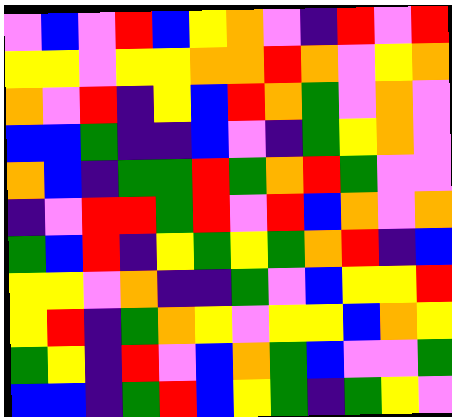[["violet", "blue", "violet", "red", "blue", "yellow", "orange", "violet", "indigo", "red", "violet", "red"], ["yellow", "yellow", "violet", "yellow", "yellow", "orange", "orange", "red", "orange", "violet", "yellow", "orange"], ["orange", "violet", "red", "indigo", "yellow", "blue", "red", "orange", "green", "violet", "orange", "violet"], ["blue", "blue", "green", "indigo", "indigo", "blue", "violet", "indigo", "green", "yellow", "orange", "violet"], ["orange", "blue", "indigo", "green", "green", "red", "green", "orange", "red", "green", "violet", "violet"], ["indigo", "violet", "red", "red", "green", "red", "violet", "red", "blue", "orange", "violet", "orange"], ["green", "blue", "red", "indigo", "yellow", "green", "yellow", "green", "orange", "red", "indigo", "blue"], ["yellow", "yellow", "violet", "orange", "indigo", "indigo", "green", "violet", "blue", "yellow", "yellow", "red"], ["yellow", "red", "indigo", "green", "orange", "yellow", "violet", "yellow", "yellow", "blue", "orange", "yellow"], ["green", "yellow", "indigo", "red", "violet", "blue", "orange", "green", "blue", "violet", "violet", "green"], ["blue", "blue", "indigo", "green", "red", "blue", "yellow", "green", "indigo", "green", "yellow", "violet"]]